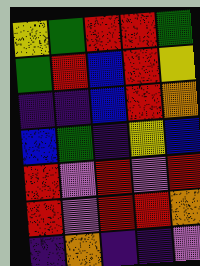[["yellow", "green", "red", "red", "green"], ["green", "red", "blue", "red", "yellow"], ["indigo", "indigo", "blue", "red", "orange"], ["blue", "green", "indigo", "yellow", "blue"], ["red", "violet", "red", "violet", "red"], ["red", "violet", "red", "red", "orange"], ["indigo", "orange", "indigo", "indigo", "violet"]]